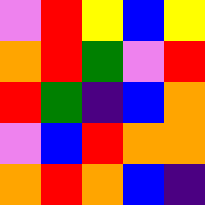[["violet", "red", "yellow", "blue", "yellow"], ["orange", "red", "green", "violet", "red"], ["red", "green", "indigo", "blue", "orange"], ["violet", "blue", "red", "orange", "orange"], ["orange", "red", "orange", "blue", "indigo"]]